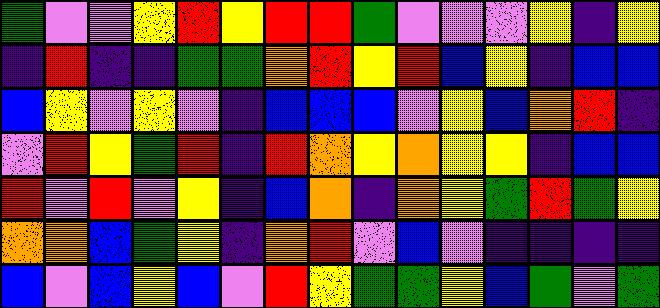[["green", "violet", "violet", "yellow", "red", "yellow", "red", "red", "green", "violet", "violet", "violet", "yellow", "indigo", "yellow"], ["indigo", "red", "indigo", "indigo", "green", "green", "orange", "red", "yellow", "red", "blue", "yellow", "indigo", "blue", "blue"], ["blue", "yellow", "violet", "yellow", "violet", "indigo", "blue", "blue", "blue", "violet", "yellow", "blue", "orange", "red", "indigo"], ["violet", "red", "yellow", "green", "red", "indigo", "red", "orange", "yellow", "orange", "yellow", "yellow", "indigo", "blue", "blue"], ["red", "violet", "red", "violet", "yellow", "indigo", "blue", "orange", "indigo", "orange", "yellow", "green", "red", "green", "yellow"], ["orange", "orange", "blue", "green", "yellow", "indigo", "orange", "red", "violet", "blue", "violet", "indigo", "indigo", "indigo", "indigo"], ["blue", "violet", "blue", "yellow", "blue", "violet", "red", "yellow", "green", "green", "yellow", "blue", "green", "violet", "green"]]